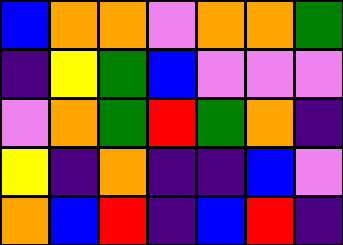[["blue", "orange", "orange", "violet", "orange", "orange", "green"], ["indigo", "yellow", "green", "blue", "violet", "violet", "violet"], ["violet", "orange", "green", "red", "green", "orange", "indigo"], ["yellow", "indigo", "orange", "indigo", "indigo", "blue", "violet"], ["orange", "blue", "red", "indigo", "blue", "red", "indigo"]]